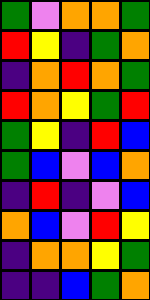[["green", "violet", "orange", "orange", "green"], ["red", "yellow", "indigo", "green", "orange"], ["indigo", "orange", "red", "orange", "green"], ["red", "orange", "yellow", "green", "red"], ["green", "yellow", "indigo", "red", "blue"], ["green", "blue", "violet", "blue", "orange"], ["indigo", "red", "indigo", "violet", "blue"], ["orange", "blue", "violet", "red", "yellow"], ["indigo", "orange", "orange", "yellow", "green"], ["indigo", "indigo", "blue", "green", "orange"]]